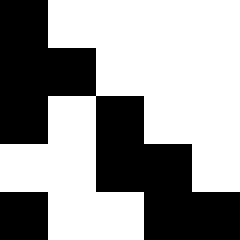[["black", "white", "white", "white", "white"], ["black", "black", "white", "white", "white"], ["black", "white", "black", "white", "white"], ["white", "white", "black", "black", "white"], ["black", "white", "white", "black", "black"]]